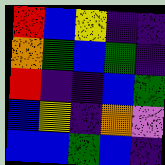[["red", "blue", "yellow", "indigo", "indigo"], ["orange", "green", "blue", "green", "indigo"], ["red", "indigo", "indigo", "blue", "green"], ["blue", "yellow", "indigo", "orange", "violet"], ["blue", "blue", "green", "blue", "indigo"]]